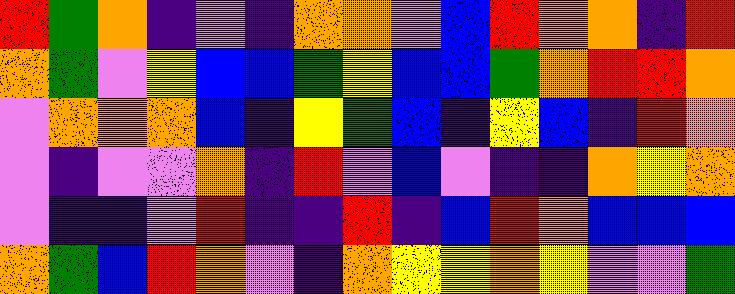[["red", "green", "orange", "indigo", "violet", "indigo", "orange", "orange", "violet", "blue", "red", "orange", "orange", "indigo", "red"], ["orange", "green", "violet", "yellow", "blue", "blue", "green", "yellow", "blue", "blue", "green", "orange", "red", "red", "orange"], ["violet", "orange", "orange", "orange", "blue", "indigo", "yellow", "green", "blue", "indigo", "yellow", "blue", "indigo", "red", "orange"], ["violet", "indigo", "violet", "violet", "orange", "indigo", "red", "violet", "blue", "violet", "indigo", "indigo", "orange", "yellow", "orange"], ["violet", "indigo", "indigo", "violet", "red", "indigo", "indigo", "red", "indigo", "blue", "red", "orange", "blue", "blue", "blue"], ["orange", "green", "blue", "red", "orange", "violet", "indigo", "orange", "yellow", "yellow", "orange", "yellow", "violet", "violet", "green"]]